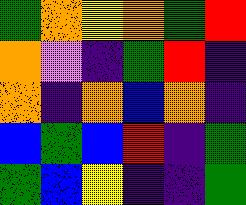[["green", "orange", "yellow", "orange", "green", "red"], ["orange", "violet", "indigo", "green", "red", "indigo"], ["orange", "indigo", "orange", "blue", "orange", "indigo"], ["blue", "green", "blue", "red", "indigo", "green"], ["green", "blue", "yellow", "indigo", "indigo", "green"]]